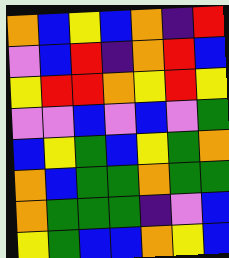[["orange", "blue", "yellow", "blue", "orange", "indigo", "red"], ["violet", "blue", "red", "indigo", "orange", "red", "blue"], ["yellow", "red", "red", "orange", "yellow", "red", "yellow"], ["violet", "violet", "blue", "violet", "blue", "violet", "green"], ["blue", "yellow", "green", "blue", "yellow", "green", "orange"], ["orange", "blue", "green", "green", "orange", "green", "green"], ["orange", "green", "green", "green", "indigo", "violet", "blue"], ["yellow", "green", "blue", "blue", "orange", "yellow", "blue"]]